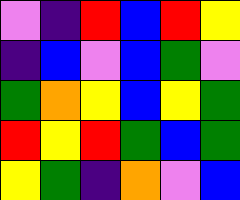[["violet", "indigo", "red", "blue", "red", "yellow"], ["indigo", "blue", "violet", "blue", "green", "violet"], ["green", "orange", "yellow", "blue", "yellow", "green"], ["red", "yellow", "red", "green", "blue", "green"], ["yellow", "green", "indigo", "orange", "violet", "blue"]]